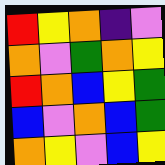[["red", "yellow", "orange", "indigo", "violet"], ["orange", "violet", "green", "orange", "yellow"], ["red", "orange", "blue", "yellow", "green"], ["blue", "violet", "orange", "blue", "green"], ["orange", "yellow", "violet", "blue", "yellow"]]